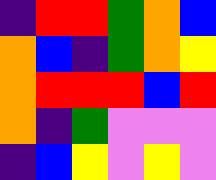[["indigo", "red", "red", "green", "orange", "blue"], ["orange", "blue", "indigo", "green", "orange", "yellow"], ["orange", "red", "red", "red", "blue", "red"], ["orange", "indigo", "green", "violet", "violet", "violet"], ["indigo", "blue", "yellow", "violet", "yellow", "violet"]]